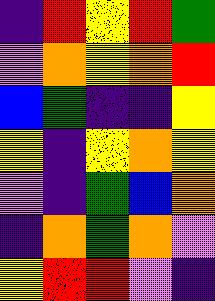[["indigo", "red", "yellow", "red", "green"], ["violet", "orange", "yellow", "orange", "red"], ["blue", "green", "indigo", "indigo", "yellow"], ["yellow", "indigo", "yellow", "orange", "yellow"], ["violet", "indigo", "green", "blue", "orange"], ["indigo", "orange", "green", "orange", "violet"], ["yellow", "red", "red", "violet", "indigo"]]